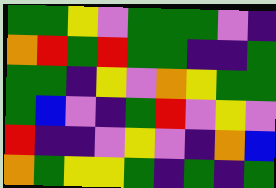[["green", "green", "yellow", "violet", "green", "green", "green", "violet", "indigo"], ["orange", "red", "green", "red", "green", "green", "indigo", "indigo", "green"], ["green", "green", "indigo", "yellow", "violet", "orange", "yellow", "green", "green"], ["green", "blue", "violet", "indigo", "green", "red", "violet", "yellow", "violet"], ["red", "indigo", "indigo", "violet", "yellow", "violet", "indigo", "orange", "blue"], ["orange", "green", "yellow", "yellow", "green", "indigo", "green", "indigo", "green"]]